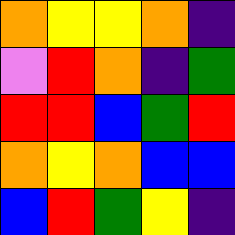[["orange", "yellow", "yellow", "orange", "indigo"], ["violet", "red", "orange", "indigo", "green"], ["red", "red", "blue", "green", "red"], ["orange", "yellow", "orange", "blue", "blue"], ["blue", "red", "green", "yellow", "indigo"]]